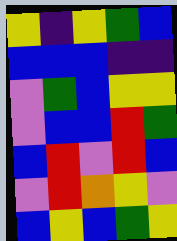[["yellow", "indigo", "yellow", "green", "blue"], ["blue", "blue", "blue", "indigo", "indigo"], ["violet", "green", "blue", "yellow", "yellow"], ["violet", "blue", "blue", "red", "green"], ["blue", "red", "violet", "red", "blue"], ["violet", "red", "orange", "yellow", "violet"], ["blue", "yellow", "blue", "green", "yellow"]]